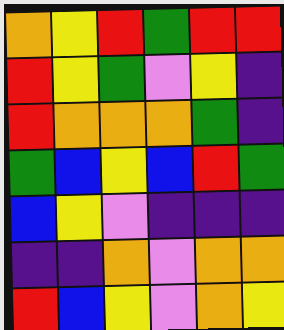[["orange", "yellow", "red", "green", "red", "red"], ["red", "yellow", "green", "violet", "yellow", "indigo"], ["red", "orange", "orange", "orange", "green", "indigo"], ["green", "blue", "yellow", "blue", "red", "green"], ["blue", "yellow", "violet", "indigo", "indigo", "indigo"], ["indigo", "indigo", "orange", "violet", "orange", "orange"], ["red", "blue", "yellow", "violet", "orange", "yellow"]]